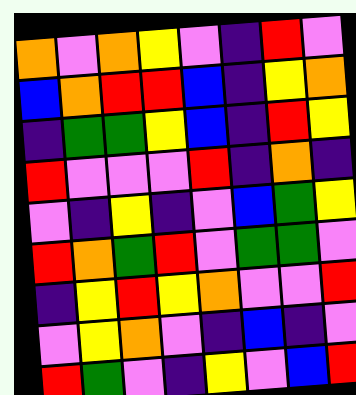[["orange", "violet", "orange", "yellow", "violet", "indigo", "red", "violet"], ["blue", "orange", "red", "red", "blue", "indigo", "yellow", "orange"], ["indigo", "green", "green", "yellow", "blue", "indigo", "red", "yellow"], ["red", "violet", "violet", "violet", "red", "indigo", "orange", "indigo"], ["violet", "indigo", "yellow", "indigo", "violet", "blue", "green", "yellow"], ["red", "orange", "green", "red", "violet", "green", "green", "violet"], ["indigo", "yellow", "red", "yellow", "orange", "violet", "violet", "red"], ["violet", "yellow", "orange", "violet", "indigo", "blue", "indigo", "violet"], ["red", "green", "violet", "indigo", "yellow", "violet", "blue", "red"]]